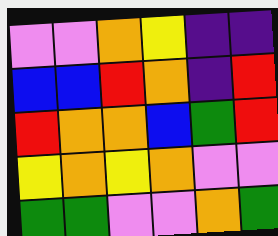[["violet", "violet", "orange", "yellow", "indigo", "indigo"], ["blue", "blue", "red", "orange", "indigo", "red"], ["red", "orange", "orange", "blue", "green", "red"], ["yellow", "orange", "yellow", "orange", "violet", "violet"], ["green", "green", "violet", "violet", "orange", "green"]]